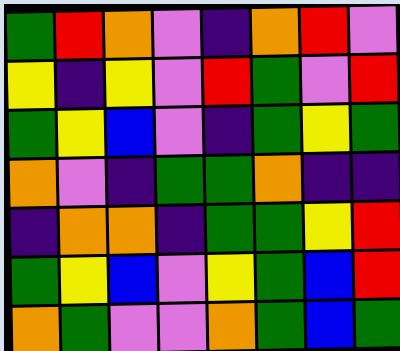[["green", "red", "orange", "violet", "indigo", "orange", "red", "violet"], ["yellow", "indigo", "yellow", "violet", "red", "green", "violet", "red"], ["green", "yellow", "blue", "violet", "indigo", "green", "yellow", "green"], ["orange", "violet", "indigo", "green", "green", "orange", "indigo", "indigo"], ["indigo", "orange", "orange", "indigo", "green", "green", "yellow", "red"], ["green", "yellow", "blue", "violet", "yellow", "green", "blue", "red"], ["orange", "green", "violet", "violet", "orange", "green", "blue", "green"]]